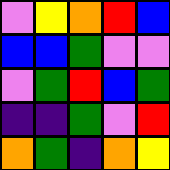[["violet", "yellow", "orange", "red", "blue"], ["blue", "blue", "green", "violet", "violet"], ["violet", "green", "red", "blue", "green"], ["indigo", "indigo", "green", "violet", "red"], ["orange", "green", "indigo", "orange", "yellow"]]